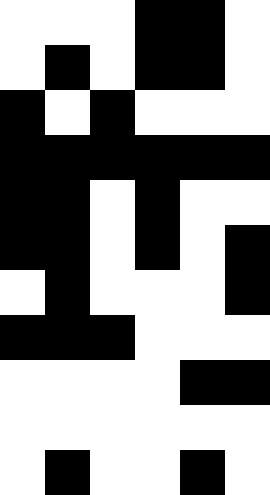[["white", "white", "white", "black", "black", "white"], ["white", "black", "white", "black", "black", "white"], ["black", "white", "black", "white", "white", "white"], ["black", "black", "black", "black", "black", "black"], ["black", "black", "white", "black", "white", "white"], ["black", "black", "white", "black", "white", "black"], ["white", "black", "white", "white", "white", "black"], ["black", "black", "black", "white", "white", "white"], ["white", "white", "white", "white", "black", "black"], ["white", "white", "white", "white", "white", "white"], ["white", "black", "white", "white", "black", "white"]]